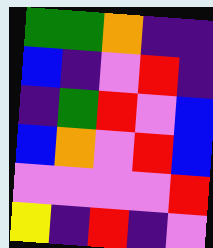[["green", "green", "orange", "indigo", "indigo"], ["blue", "indigo", "violet", "red", "indigo"], ["indigo", "green", "red", "violet", "blue"], ["blue", "orange", "violet", "red", "blue"], ["violet", "violet", "violet", "violet", "red"], ["yellow", "indigo", "red", "indigo", "violet"]]